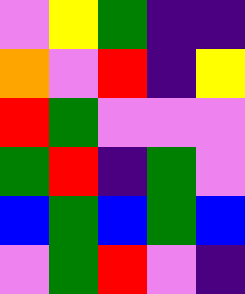[["violet", "yellow", "green", "indigo", "indigo"], ["orange", "violet", "red", "indigo", "yellow"], ["red", "green", "violet", "violet", "violet"], ["green", "red", "indigo", "green", "violet"], ["blue", "green", "blue", "green", "blue"], ["violet", "green", "red", "violet", "indigo"]]